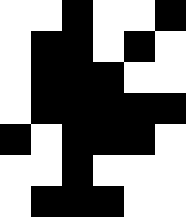[["white", "white", "black", "white", "white", "black"], ["white", "black", "black", "white", "black", "white"], ["white", "black", "black", "black", "white", "white"], ["white", "black", "black", "black", "black", "black"], ["black", "white", "black", "black", "black", "white"], ["white", "white", "black", "white", "white", "white"], ["white", "black", "black", "black", "white", "white"]]